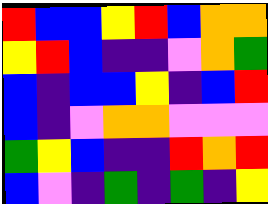[["red", "blue", "blue", "yellow", "red", "blue", "orange", "orange"], ["yellow", "red", "blue", "indigo", "indigo", "violet", "orange", "green"], ["blue", "indigo", "blue", "blue", "yellow", "indigo", "blue", "red"], ["blue", "indigo", "violet", "orange", "orange", "violet", "violet", "violet"], ["green", "yellow", "blue", "indigo", "indigo", "red", "orange", "red"], ["blue", "violet", "indigo", "green", "indigo", "green", "indigo", "yellow"]]